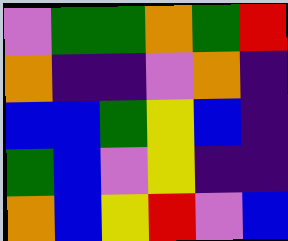[["violet", "green", "green", "orange", "green", "red"], ["orange", "indigo", "indigo", "violet", "orange", "indigo"], ["blue", "blue", "green", "yellow", "blue", "indigo"], ["green", "blue", "violet", "yellow", "indigo", "indigo"], ["orange", "blue", "yellow", "red", "violet", "blue"]]